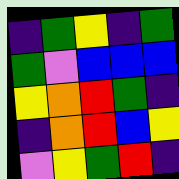[["indigo", "green", "yellow", "indigo", "green"], ["green", "violet", "blue", "blue", "blue"], ["yellow", "orange", "red", "green", "indigo"], ["indigo", "orange", "red", "blue", "yellow"], ["violet", "yellow", "green", "red", "indigo"]]